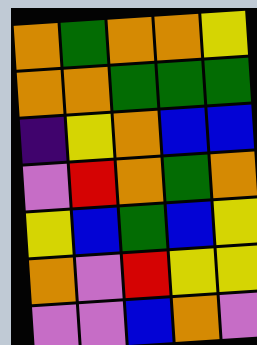[["orange", "green", "orange", "orange", "yellow"], ["orange", "orange", "green", "green", "green"], ["indigo", "yellow", "orange", "blue", "blue"], ["violet", "red", "orange", "green", "orange"], ["yellow", "blue", "green", "blue", "yellow"], ["orange", "violet", "red", "yellow", "yellow"], ["violet", "violet", "blue", "orange", "violet"]]